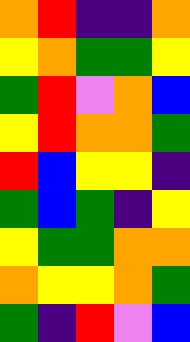[["orange", "red", "indigo", "indigo", "orange"], ["yellow", "orange", "green", "green", "yellow"], ["green", "red", "violet", "orange", "blue"], ["yellow", "red", "orange", "orange", "green"], ["red", "blue", "yellow", "yellow", "indigo"], ["green", "blue", "green", "indigo", "yellow"], ["yellow", "green", "green", "orange", "orange"], ["orange", "yellow", "yellow", "orange", "green"], ["green", "indigo", "red", "violet", "blue"]]